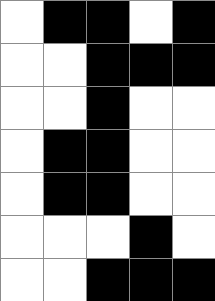[["white", "black", "black", "white", "black"], ["white", "white", "black", "black", "black"], ["white", "white", "black", "white", "white"], ["white", "black", "black", "white", "white"], ["white", "black", "black", "white", "white"], ["white", "white", "white", "black", "white"], ["white", "white", "black", "black", "black"]]